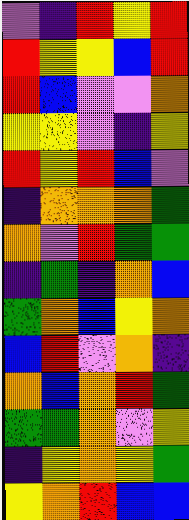[["violet", "indigo", "red", "yellow", "red"], ["red", "yellow", "yellow", "blue", "red"], ["red", "blue", "violet", "violet", "orange"], ["yellow", "yellow", "violet", "indigo", "yellow"], ["red", "yellow", "red", "blue", "violet"], ["indigo", "orange", "orange", "orange", "green"], ["orange", "violet", "red", "green", "green"], ["indigo", "green", "indigo", "orange", "blue"], ["green", "orange", "blue", "yellow", "orange"], ["blue", "red", "violet", "orange", "indigo"], ["orange", "blue", "orange", "red", "green"], ["green", "green", "orange", "violet", "yellow"], ["indigo", "yellow", "orange", "yellow", "green"], ["yellow", "orange", "red", "blue", "blue"]]